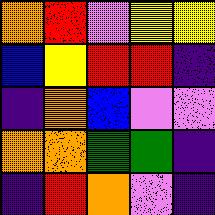[["orange", "red", "violet", "yellow", "yellow"], ["blue", "yellow", "red", "red", "indigo"], ["indigo", "orange", "blue", "violet", "violet"], ["orange", "orange", "green", "green", "indigo"], ["indigo", "red", "orange", "violet", "indigo"]]